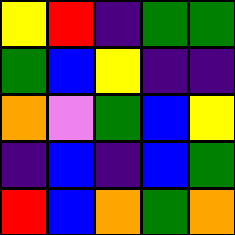[["yellow", "red", "indigo", "green", "green"], ["green", "blue", "yellow", "indigo", "indigo"], ["orange", "violet", "green", "blue", "yellow"], ["indigo", "blue", "indigo", "blue", "green"], ["red", "blue", "orange", "green", "orange"]]